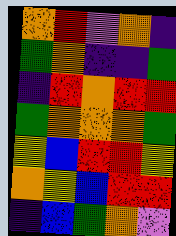[["orange", "red", "violet", "orange", "indigo"], ["green", "orange", "indigo", "indigo", "green"], ["indigo", "red", "orange", "red", "red"], ["green", "orange", "orange", "orange", "green"], ["yellow", "blue", "red", "red", "yellow"], ["orange", "yellow", "blue", "red", "red"], ["indigo", "blue", "green", "orange", "violet"]]